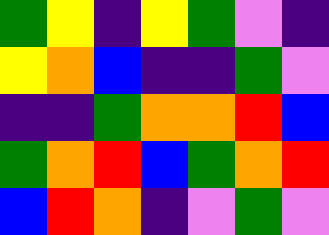[["green", "yellow", "indigo", "yellow", "green", "violet", "indigo"], ["yellow", "orange", "blue", "indigo", "indigo", "green", "violet"], ["indigo", "indigo", "green", "orange", "orange", "red", "blue"], ["green", "orange", "red", "blue", "green", "orange", "red"], ["blue", "red", "orange", "indigo", "violet", "green", "violet"]]